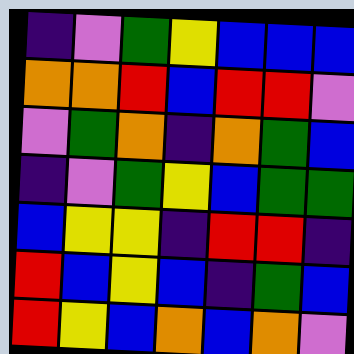[["indigo", "violet", "green", "yellow", "blue", "blue", "blue"], ["orange", "orange", "red", "blue", "red", "red", "violet"], ["violet", "green", "orange", "indigo", "orange", "green", "blue"], ["indigo", "violet", "green", "yellow", "blue", "green", "green"], ["blue", "yellow", "yellow", "indigo", "red", "red", "indigo"], ["red", "blue", "yellow", "blue", "indigo", "green", "blue"], ["red", "yellow", "blue", "orange", "blue", "orange", "violet"]]